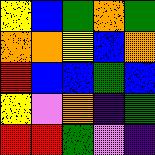[["yellow", "blue", "green", "orange", "green"], ["orange", "orange", "yellow", "blue", "orange"], ["red", "blue", "blue", "green", "blue"], ["yellow", "violet", "orange", "indigo", "green"], ["red", "red", "green", "violet", "indigo"]]